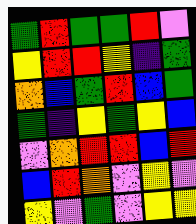[["green", "red", "green", "green", "red", "violet"], ["yellow", "red", "red", "yellow", "indigo", "green"], ["orange", "blue", "green", "red", "blue", "green"], ["green", "indigo", "yellow", "green", "yellow", "blue"], ["violet", "orange", "red", "red", "blue", "red"], ["blue", "red", "orange", "violet", "yellow", "violet"], ["yellow", "violet", "green", "violet", "yellow", "yellow"]]